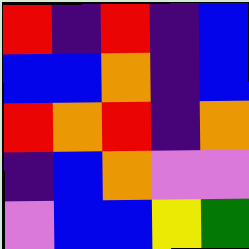[["red", "indigo", "red", "indigo", "blue"], ["blue", "blue", "orange", "indigo", "blue"], ["red", "orange", "red", "indigo", "orange"], ["indigo", "blue", "orange", "violet", "violet"], ["violet", "blue", "blue", "yellow", "green"]]